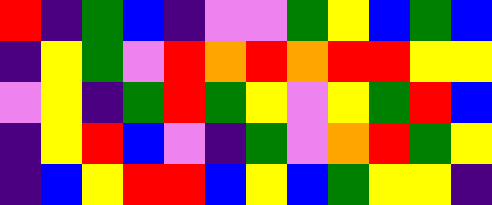[["red", "indigo", "green", "blue", "indigo", "violet", "violet", "green", "yellow", "blue", "green", "blue"], ["indigo", "yellow", "green", "violet", "red", "orange", "red", "orange", "red", "red", "yellow", "yellow"], ["violet", "yellow", "indigo", "green", "red", "green", "yellow", "violet", "yellow", "green", "red", "blue"], ["indigo", "yellow", "red", "blue", "violet", "indigo", "green", "violet", "orange", "red", "green", "yellow"], ["indigo", "blue", "yellow", "red", "red", "blue", "yellow", "blue", "green", "yellow", "yellow", "indigo"]]